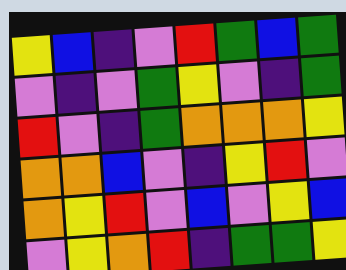[["yellow", "blue", "indigo", "violet", "red", "green", "blue", "green"], ["violet", "indigo", "violet", "green", "yellow", "violet", "indigo", "green"], ["red", "violet", "indigo", "green", "orange", "orange", "orange", "yellow"], ["orange", "orange", "blue", "violet", "indigo", "yellow", "red", "violet"], ["orange", "yellow", "red", "violet", "blue", "violet", "yellow", "blue"], ["violet", "yellow", "orange", "red", "indigo", "green", "green", "yellow"]]